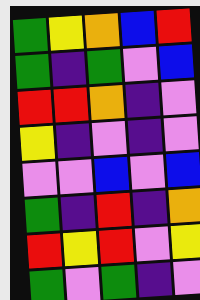[["green", "yellow", "orange", "blue", "red"], ["green", "indigo", "green", "violet", "blue"], ["red", "red", "orange", "indigo", "violet"], ["yellow", "indigo", "violet", "indigo", "violet"], ["violet", "violet", "blue", "violet", "blue"], ["green", "indigo", "red", "indigo", "orange"], ["red", "yellow", "red", "violet", "yellow"], ["green", "violet", "green", "indigo", "violet"]]